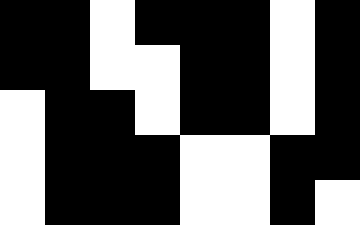[["black", "black", "white", "black", "black", "black", "white", "black"], ["black", "black", "white", "white", "black", "black", "white", "black"], ["white", "black", "black", "white", "black", "black", "white", "black"], ["white", "black", "black", "black", "white", "white", "black", "black"], ["white", "black", "black", "black", "white", "white", "black", "white"]]